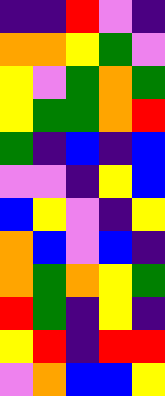[["indigo", "indigo", "red", "violet", "indigo"], ["orange", "orange", "yellow", "green", "violet"], ["yellow", "violet", "green", "orange", "green"], ["yellow", "green", "green", "orange", "red"], ["green", "indigo", "blue", "indigo", "blue"], ["violet", "violet", "indigo", "yellow", "blue"], ["blue", "yellow", "violet", "indigo", "yellow"], ["orange", "blue", "violet", "blue", "indigo"], ["orange", "green", "orange", "yellow", "green"], ["red", "green", "indigo", "yellow", "indigo"], ["yellow", "red", "indigo", "red", "red"], ["violet", "orange", "blue", "blue", "yellow"]]